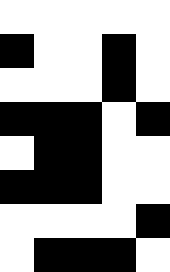[["white", "white", "white", "white", "white"], ["black", "white", "white", "black", "white"], ["white", "white", "white", "black", "white"], ["black", "black", "black", "white", "black"], ["white", "black", "black", "white", "white"], ["black", "black", "black", "white", "white"], ["white", "white", "white", "white", "black"], ["white", "black", "black", "black", "white"]]